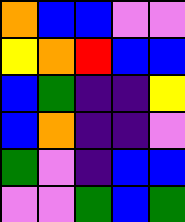[["orange", "blue", "blue", "violet", "violet"], ["yellow", "orange", "red", "blue", "blue"], ["blue", "green", "indigo", "indigo", "yellow"], ["blue", "orange", "indigo", "indigo", "violet"], ["green", "violet", "indigo", "blue", "blue"], ["violet", "violet", "green", "blue", "green"]]